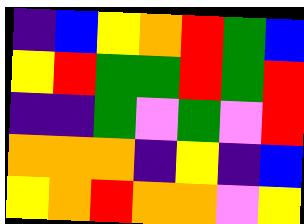[["indigo", "blue", "yellow", "orange", "red", "green", "blue"], ["yellow", "red", "green", "green", "red", "green", "red"], ["indigo", "indigo", "green", "violet", "green", "violet", "red"], ["orange", "orange", "orange", "indigo", "yellow", "indigo", "blue"], ["yellow", "orange", "red", "orange", "orange", "violet", "yellow"]]